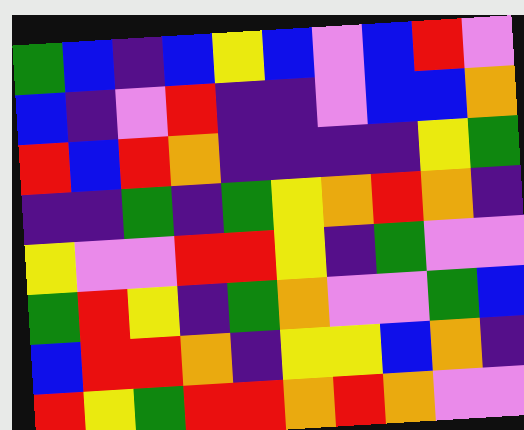[["green", "blue", "indigo", "blue", "yellow", "blue", "violet", "blue", "red", "violet"], ["blue", "indigo", "violet", "red", "indigo", "indigo", "violet", "blue", "blue", "orange"], ["red", "blue", "red", "orange", "indigo", "indigo", "indigo", "indigo", "yellow", "green"], ["indigo", "indigo", "green", "indigo", "green", "yellow", "orange", "red", "orange", "indigo"], ["yellow", "violet", "violet", "red", "red", "yellow", "indigo", "green", "violet", "violet"], ["green", "red", "yellow", "indigo", "green", "orange", "violet", "violet", "green", "blue"], ["blue", "red", "red", "orange", "indigo", "yellow", "yellow", "blue", "orange", "indigo"], ["red", "yellow", "green", "red", "red", "orange", "red", "orange", "violet", "violet"]]